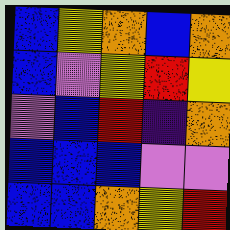[["blue", "yellow", "orange", "blue", "orange"], ["blue", "violet", "yellow", "red", "yellow"], ["violet", "blue", "red", "indigo", "orange"], ["blue", "blue", "blue", "violet", "violet"], ["blue", "blue", "orange", "yellow", "red"]]